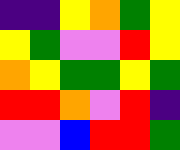[["indigo", "indigo", "yellow", "orange", "green", "yellow"], ["yellow", "green", "violet", "violet", "red", "yellow"], ["orange", "yellow", "green", "green", "yellow", "green"], ["red", "red", "orange", "violet", "red", "indigo"], ["violet", "violet", "blue", "red", "red", "green"]]